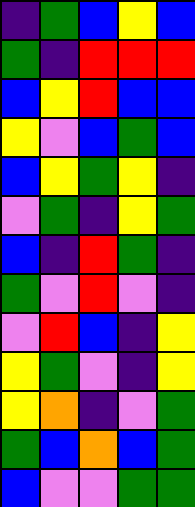[["indigo", "green", "blue", "yellow", "blue"], ["green", "indigo", "red", "red", "red"], ["blue", "yellow", "red", "blue", "blue"], ["yellow", "violet", "blue", "green", "blue"], ["blue", "yellow", "green", "yellow", "indigo"], ["violet", "green", "indigo", "yellow", "green"], ["blue", "indigo", "red", "green", "indigo"], ["green", "violet", "red", "violet", "indigo"], ["violet", "red", "blue", "indigo", "yellow"], ["yellow", "green", "violet", "indigo", "yellow"], ["yellow", "orange", "indigo", "violet", "green"], ["green", "blue", "orange", "blue", "green"], ["blue", "violet", "violet", "green", "green"]]